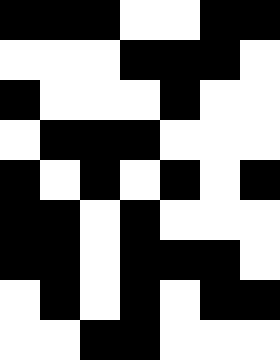[["black", "black", "black", "white", "white", "black", "black"], ["white", "white", "white", "black", "black", "black", "white"], ["black", "white", "white", "white", "black", "white", "white"], ["white", "black", "black", "black", "white", "white", "white"], ["black", "white", "black", "white", "black", "white", "black"], ["black", "black", "white", "black", "white", "white", "white"], ["black", "black", "white", "black", "black", "black", "white"], ["white", "black", "white", "black", "white", "black", "black"], ["white", "white", "black", "black", "white", "white", "white"]]